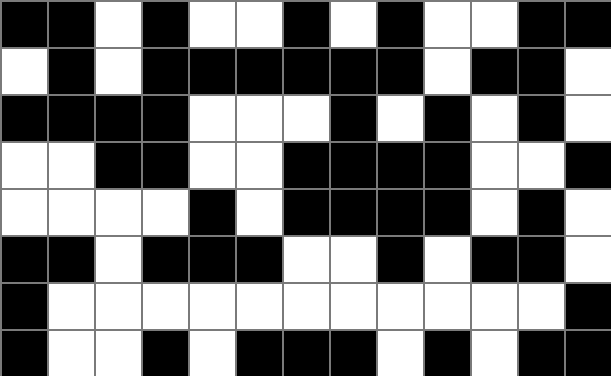[["black", "black", "white", "black", "white", "white", "black", "white", "black", "white", "white", "black", "black"], ["white", "black", "white", "black", "black", "black", "black", "black", "black", "white", "black", "black", "white"], ["black", "black", "black", "black", "white", "white", "white", "black", "white", "black", "white", "black", "white"], ["white", "white", "black", "black", "white", "white", "black", "black", "black", "black", "white", "white", "black"], ["white", "white", "white", "white", "black", "white", "black", "black", "black", "black", "white", "black", "white"], ["black", "black", "white", "black", "black", "black", "white", "white", "black", "white", "black", "black", "white"], ["black", "white", "white", "white", "white", "white", "white", "white", "white", "white", "white", "white", "black"], ["black", "white", "white", "black", "white", "black", "black", "black", "white", "black", "white", "black", "black"]]